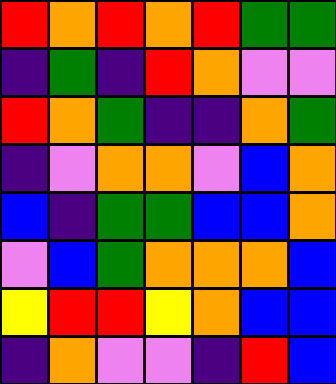[["red", "orange", "red", "orange", "red", "green", "green"], ["indigo", "green", "indigo", "red", "orange", "violet", "violet"], ["red", "orange", "green", "indigo", "indigo", "orange", "green"], ["indigo", "violet", "orange", "orange", "violet", "blue", "orange"], ["blue", "indigo", "green", "green", "blue", "blue", "orange"], ["violet", "blue", "green", "orange", "orange", "orange", "blue"], ["yellow", "red", "red", "yellow", "orange", "blue", "blue"], ["indigo", "orange", "violet", "violet", "indigo", "red", "blue"]]